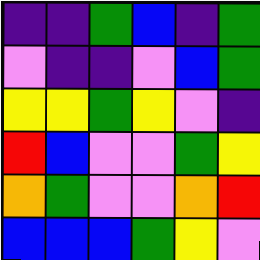[["indigo", "indigo", "green", "blue", "indigo", "green"], ["violet", "indigo", "indigo", "violet", "blue", "green"], ["yellow", "yellow", "green", "yellow", "violet", "indigo"], ["red", "blue", "violet", "violet", "green", "yellow"], ["orange", "green", "violet", "violet", "orange", "red"], ["blue", "blue", "blue", "green", "yellow", "violet"]]